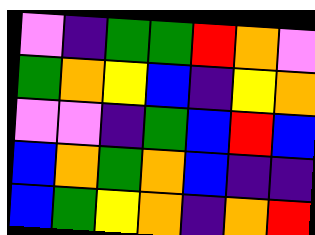[["violet", "indigo", "green", "green", "red", "orange", "violet"], ["green", "orange", "yellow", "blue", "indigo", "yellow", "orange"], ["violet", "violet", "indigo", "green", "blue", "red", "blue"], ["blue", "orange", "green", "orange", "blue", "indigo", "indigo"], ["blue", "green", "yellow", "orange", "indigo", "orange", "red"]]